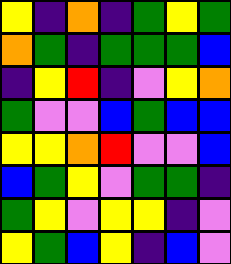[["yellow", "indigo", "orange", "indigo", "green", "yellow", "green"], ["orange", "green", "indigo", "green", "green", "green", "blue"], ["indigo", "yellow", "red", "indigo", "violet", "yellow", "orange"], ["green", "violet", "violet", "blue", "green", "blue", "blue"], ["yellow", "yellow", "orange", "red", "violet", "violet", "blue"], ["blue", "green", "yellow", "violet", "green", "green", "indigo"], ["green", "yellow", "violet", "yellow", "yellow", "indigo", "violet"], ["yellow", "green", "blue", "yellow", "indigo", "blue", "violet"]]